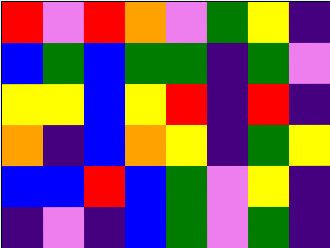[["red", "violet", "red", "orange", "violet", "green", "yellow", "indigo"], ["blue", "green", "blue", "green", "green", "indigo", "green", "violet"], ["yellow", "yellow", "blue", "yellow", "red", "indigo", "red", "indigo"], ["orange", "indigo", "blue", "orange", "yellow", "indigo", "green", "yellow"], ["blue", "blue", "red", "blue", "green", "violet", "yellow", "indigo"], ["indigo", "violet", "indigo", "blue", "green", "violet", "green", "indigo"]]